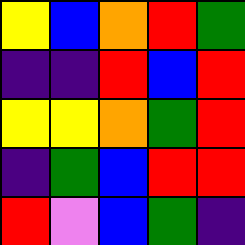[["yellow", "blue", "orange", "red", "green"], ["indigo", "indigo", "red", "blue", "red"], ["yellow", "yellow", "orange", "green", "red"], ["indigo", "green", "blue", "red", "red"], ["red", "violet", "blue", "green", "indigo"]]